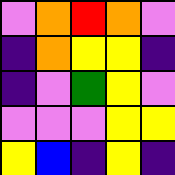[["violet", "orange", "red", "orange", "violet"], ["indigo", "orange", "yellow", "yellow", "indigo"], ["indigo", "violet", "green", "yellow", "violet"], ["violet", "violet", "violet", "yellow", "yellow"], ["yellow", "blue", "indigo", "yellow", "indigo"]]